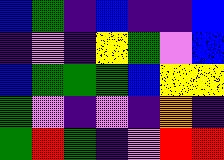[["blue", "green", "indigo", "blue", "indigo", "indigo", "blue"], ["indigo", "violet", "indigo", "yellow", "green", "violet", "blue"], ["blue", "green", "green", "green", "blue", "yellow", "yellow"], ["green", "violet", "indigo", "violet", "indigo", "orange", "indigo"], ["green", "red", "green", "indigo", "violet", "red", "red"]]